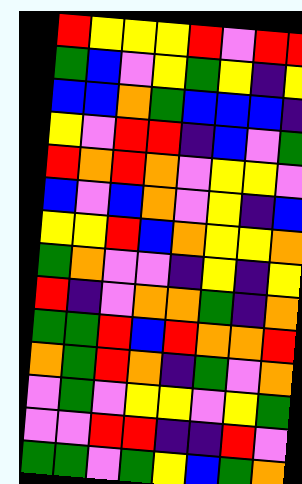[["red", "yellow", "yellow", "yellow", "red", "violet", "red", "red"], ["green", "blue", "violet", "yellow", "green", "yellow", "indigo", "yellow"], ["blue", "blue", "orange", "green", "blue", "blue", "blue", "indigo"], ["yellow", "violet", "red", "red", "indigo", "blue", "violet", "green"], ["red", "orange", "red", "orange", "violet", "yellow", "yellow", "violet"], ["blue", "violet", "blue", "orange", "violet", "yellow", "indigo", "blue"], ["yellow", "yellow", "red", "blue", "orange", "yellow", "yellow", "orange"], ["green", "orange", "violet", "violet", "indigo", "yellow", "indigo", "yellow"], ["red", "indigo", "violet", "orange", "orange", "green", "indigo", "orange"], ["green", "green", "red", "blue", "red", "orange", "orange", "red"], ["orange", "green", "red", "orange", "indigo", "green", "violet", "orange"], ["violet", "green", "violet", "yellow", "yellow", "violet", "yellow", "green"], ["violet", "violet", "red", "red", "indigo", "indigo", "red", "violet"], ["green", "green", "violet", "green", "yellow", "blue", "green", "orange"]]